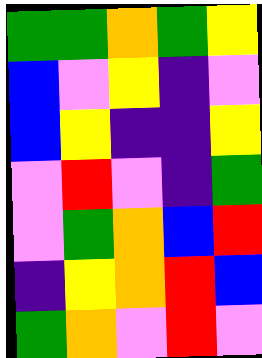[["green", "green", "orange", "green", "yellow"], ["blue", "violet", "yellow", "indigo", "violet"], ["blue", "yellow", "indigo", "indigo", "yellow"], ["violet", "red", "violet", "indigo", "green"], ["violet", "green", "orange", "blue", "red"], ["indigo", "yellow", "orange", "red", "blue"], ["green", "orange", "violet", "red", "violet"]]